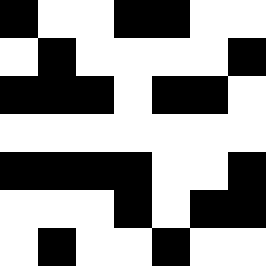[["black", "white", "white", "black", "black", "white", "white"], ["white", "black", "white", "white", "white", "white", "black"], ["black", "black", "black", "white", "black", "black", "white"], ["white", "white", "white", "white", "white", "white", "white"], ["black", "black", "black", "black", "white", "white", "black"], ["white", "white", "white", "black", "white", "black", "black"], ["white", "black", "white", "white", "black", "white", "white"]]